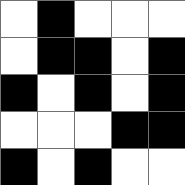[["white", "black", "white", "white", "white"], ["white", "black", "black", "white", "black"], ["black", "white", "black", "white", "black"], ["white", "white", "white", "black", "black"], ["black", "white", "black", "white", "white"]]